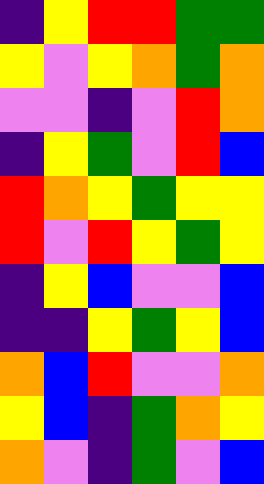[["indigo", "yellow", "red", "red", "green", "green"], ["yellow", "violet", "yellow", "orange", "green", "orange"], ["violet", "violet", "indigo", "violet", "red", "orange"], ["indigo", "yellow", "green", "violet", "red", "blue"], ["red", "orange", "yellow", "green", "yellow", "yellow"], ["red", "violet", "red", "yellow", "green", "yellow"], ["indigo", "yellow", "blue", "violet", "violet", "blue"], ["indigo", "indigo", "yellow", "green", "yellow", "blue"], ["orange", "blue", "red", "violet", "violet", "orange"], ["yellow", "blue", "indigo", "green", "orange", "yellow"], ["orange", "violet", "indigo", "green", "violet", "blue"]]